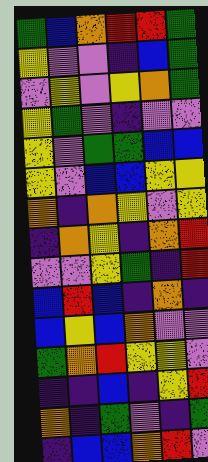[["green", "blue", "orange", "red", "red", "green"], ["yellow", "violet", "violet", "indigo", "blue", "green"], ["violet", "yellow", "violet", "yellow", "orange", "green"], ["yellow", "green", "violet", "indigo", "violet", "violet"], ["yellow", "violet", "green", "green", "blue", "blue"], ["yellow", "violet", "blue", "blue", "yellow", "yellow"], ["orange", "indigo", "orange", "yellow", "violet", "yellow"], ["indigo", "orange", "yellow", "indigo", "orange", "red"], ["violet", "violet", "yellow", "green", "indigo", "red"], ["blue", "red", "blue", "indigo", "orange", "indigo"], ["blue", "yellow", "blue", "orange", "violet", "violet"], ["green", "orange", "red", "yellow", "yellow", "violet"], ["indigo", "indigo", "blue", "indigo", "yellow", "red"], ["orange", "indigo", "green", "violet", "indigo", "green"], ["indigo", "blue", "blue", "orange", "red", "violet"]]